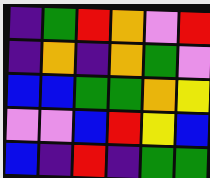[["indigo", "green", "red", "orange", "violet", "red"], ["indigo", "orange", "indigo", "orange", "green", "violet"], ["blue", "blue", "green", "green", "orange", "yellow"], ["violet", "violet", "blue", "red", "yellow", "blue"], ["blue", "indigo", "red", "indigo", "green", "green"]]